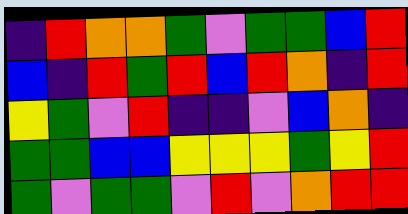[["indigo", "red", "orange", "orange", "green", "violet", "green", "green", "blue", "red"], ["blue", "indigo", "red", "green", "red", "blue", "red", "orange", "indigo", "red"], ["yellow", "green", "violet", "red", "indigo", "indigo", "violet", "blue", "orange", "indigo"], ["green", "green", "blue", "blue", "yellow", "yellow", "yellow", "green", "yellow", "red"], ["green", "violet", "green", "green", "violet", "red", "violet", "orange", "red", "red"]]